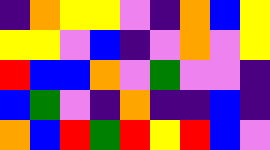[["indigo", "orange", "yellow", "yellow", "violet", "indigo", "orange", "blue", "yellow"], ["yellow", "yellow", "violet", "blue", "indigo", "violet", "orange", "violet", "yellow"], ["red", "blue", "blue", "orange", "violet", "green", "violet", "violet", "indigo"], ["blue", "green", "violet", "indigo", "orange", "indigo", "indigo", "blue", "indigo"], ["orange", "blue", "red", "green", "red", "yellow", "red", "blue", "violet"]]